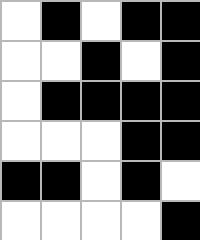[["white", "black", "white", "black", "black"], ["white", "white", "black", "white", "black"], ["white", "black", "black", "black", "black"], ["white", "white", "white", "black", "black"], ["black", "black", "white", "black", "white"], ["white", "white", "white", "white", "black"]]